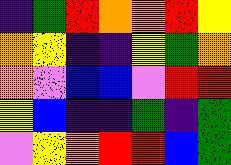[["indigo", "green", "red", "orange", "orange", "red", "yellow"], ["orange", "yellow", "indigo", "indigo", "yellow", "green", "orange"], ["orange", "violet", "blue", "blue", "violet", "red", "red"], ["yellow", "blue", "indigo", "indigo", "green", "indigo", "green"], ["violet", "yellow", "orange", "red", "red", "blue", "green"]]